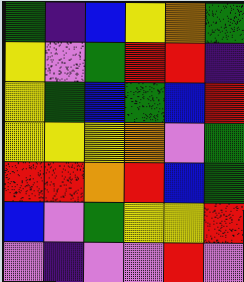[["green", "indigo", "blue", "yellow", "orange", "green"], ["yellow", "violet", "green", "red", "red", "indigo"], ["yellow", "green", "blue", "green", "blue", "red"], ["yellow", "yellow", "yellow", "orange", "violet", "green"], ["red", "red", "orange", "red", "blue", "green"], ["blue", "violet", "green", "yellow", "yellow", "red"], ["violet", "indigo", "violet", "violet", "red", "violet"]]